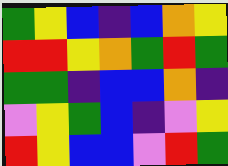[["green", "yellow", "blue", "indigo", "blue", "orange", "yellow"], ["red", "red", "yellow", "orange", "green", "red", "green"], ["green", "green", "indigo", "blue", "blue", "orange", "indigo"], ["violet", "yellow", "green", "blue", "indigo", "violet", "yellow"], ["red", "yellow", "blue", "blue", "violet", "red", "green"]]